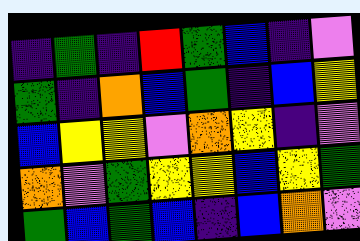[["indigo", "green", "indigo", "red", "green", "blue", "indigo", "violet"], ["green", "indigo", "orange", "blue", "green", "indigo", "blue", "yellow"], ["blue", "yellow", "yellow", "violet", "orange", "yellow", "indigo", "violet"], ["orange", "violet", "green", "yellow", "yellow", "blue", "yellow", "green"], ["green", "blue", "green", "blue", "indigo", "blue", "orange", "violet"]]